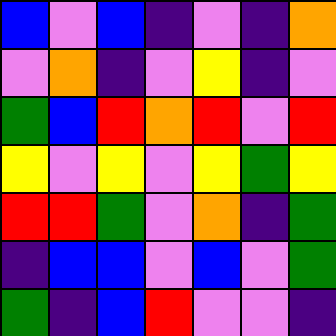[["blue", "violet", "blue", "indigo", "violet", "indigo", "orange"], ["violet", "orange", "indigo", "violet", "yellow", "indigo", "violet"], ["green", "blue", "red", "orange", "red", "violet", "red"], ["yellow", "violet", "yellow", "violet", "yellow", "green", "yellow"], ["red", "red", "green", "violet", "orange", "indigo", "green"], ["indigo", "blue", "blue", "violet", "blue", "violet", "green"], ["green", "indigo", "blue", "red", "violet", "violet", "indigo"]]